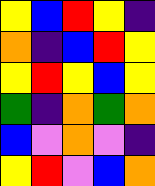[["yellow", "blue", "red", "yellow", "indigo"], ["orange", "indigo", "blue", "red", "yellow"], ["yellow", "red", "yellow", "blue", "yellow"], ["green", "indigo", "orange", "green", "orange"], ["blue", "violet", "orange", "violet", "indigo"], ["yellow", "red", "violet", "blue", "orange"]]